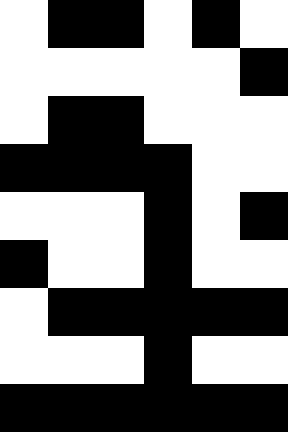[["white", "black", "black", "white", "black", "white"], ["white", "white", "white", "white", "white", "black"], ["white", "black", "black", "white", "white", "white"], ["black", "black", "black", "black", "white", "white"], ["white", "white", "white", "black", "white", "black"], ["black", "white", "white", "black", "white", "white"], ["white", "black", "black", "black", "black", "black"], ["white", "white", "white", "black", "white", "white"], ["black", "black", "black", "black", "black", "black"]]